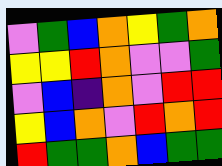[["violet", "green", "blue", "orange", "yellow", "green", "orange"], ["yellow", "yellow", "red", "orange", "violet", "violet", "green"], ["violet", "blue", "indigo", "orange", "violet", "red", "red"], ["yellow", "blue", "orange", "violet", "red", "orange", "red"], ["red", "green", "green", "orange", "blue", "green", "green"]]